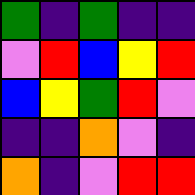[["green", "indigo", "green", "indigo", "indigo"], ["violet", "red", "blue", "yellow", "red"], ["blue", "yellow", "green", "red", "violet"], ["indigo", "indigo", "orange", "violet", "indigo"], ["orange", "indigo", "violet", "red", "red"]]